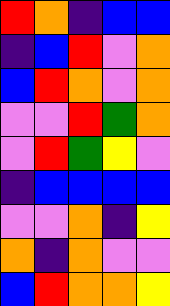[["red", "orange", "indigo", "blue", "blue"], ["indigo", "blue", "red", "violet", "orange"], ["blue", "red", "orange", "violet", "orange"], ["violet", "violet", "red", "green", "orange"], ["violet", "red", "green", "yellow", "violet"], ["indigo", "blue", "blue", "blue", "blue"], ["violet", "violet", "orange", "indigo", "yellow"], ["orange", "indigo", "orange", "violet", "violet"], ["blue", "red", "orange", "orange", "yellow"]]